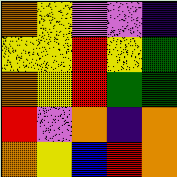[["orange", "yellow", "violet", "violet", "indigo"], ["yellow", "yellow", "red", "yellow", "green"], ["orange", "yellow", "red", "green", "green"], ["red", "violet", "orange", "indigo", "orange"], ["orange", "yellow", "blue", "red", "orange"]]